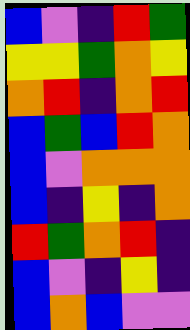[["blue", "violet", "indigo", "red", "green"], ["yellow", "yellow", "green", "orange", "yellow"], ["orange", "red", "indigo", "orange", "red"], ["blue", "green", "blue", "red", "orange"], ["blue", "violet", "orange", "orange", "orange"], ["blue", "indigo", "yellow", "indigo", "orange"], ["red", "green", "orange", "red", "indigo"], ["blue", "violet", "indigo", "yellow", "indigo"], ["blue", "orange", "blue", "violet", "violet"]]